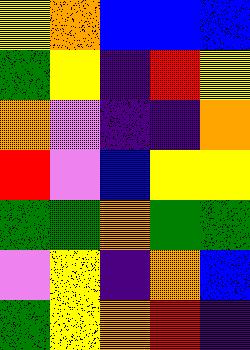[["yellow", "orange", "blue", "blue", "blue"], ["green", "yellow", "indigo", "red", "yellow"], ["orange", "violet", "indigo", "indigo", "orange"], ["red", "violet", "blue", "yellow", "yellow"], ["green", "green", "orange", "green", "green"], ["violet", "yellow", "indigo", "orange", "blue"], ["green", "yellow", "orange", "red", "indigo"]]